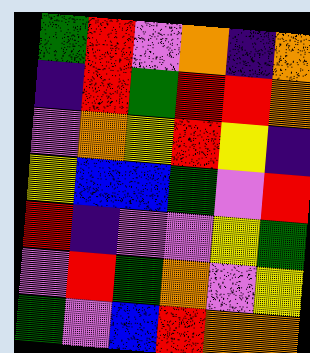[["green", "red", "violet", "orange", "indigo", "orange"], ["indigo", "red", "green", "red", "red", "orange"], ["violet", "orange", "yellow", "red", "yellow", "indigo"], ["yellow", "blue", "blue", "green", "violet", "red"], ["red", "indigo", "violet", "violet", "yellow", "green"], ["violet", "red", "green", "orange", "violet", "yellow"], ["green", "violet", "blue", "red", "orange", "orange"]]